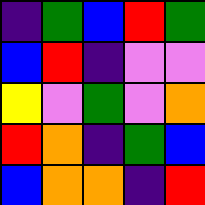[["indigo", "green", "blue", "red", "green"], ["blue", "red", "indigo", "violet", "violet"], ["yellow", "violet", "green", "violet", "orange"], ["red", "orange", "indigo", "green", "blue"], ["blue", "orange", "orange", "indigo", "red"]]